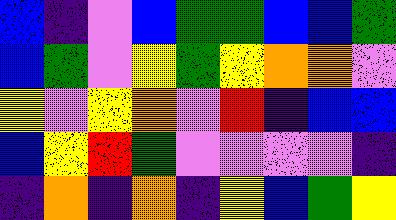[["blue", "indigo", "violet", "blue", "green", "green", "blue", "blue", "green"], ["blue", "green", "violet", "yellow", "green", "yellow", "orange", "orange", "violet"], ["yellow", "violet", "yellow", "orange", "violet", "red", "indigo", "blue", "blue"], ["blue", "yellow", "red", "green", "violet", "violet", "violet", "violet", "indigo"], ["indigo", "orange", "indigo", "orange", "indigo", "yellow", "blue", "green", "yellow"]]